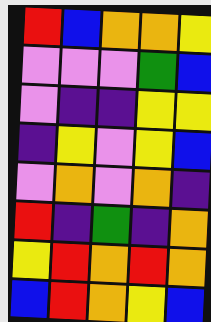[["red", "blue", "orange", "orange", "yellow"], ["violet", "violet", "violet", "green", "blue"], ["violet", "indigo", "indigo", "yellow", "yellow"], ["indigo", "yellow", "violet", "yellow", "blue"], ["violet", "orange", "violet", "orange", "indigo"], ["red", "indigo", "green", "indigo", "orange"], ["yellow", "red", "orange", "red", "orange"], ["blue", "red", "orange", "yellow", "blue"]]